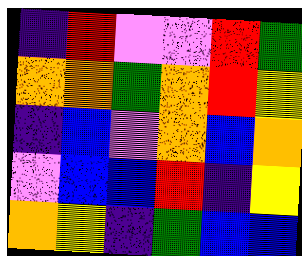[["indigo", "red", "violet", "violet", "red", "green"], ["orange", "orange", "green", "orange", "red", "yellow"], ["indigo", "blue", "violet", "orange", "blue", "orange"], ["violet", "blue", "blue", "red", "indigo", "yellow"], ["orange", "yellow", "indigo", "green", "blue", "blue"]]